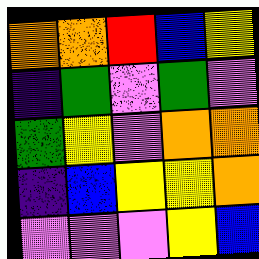[["orange", "orange", "red", "blue", "yellow"], ["indigo", "green", "violet", "green", "violet"], ["green", "yellow", "violet", "orange", "orange"], ["indigo", "blue", "yellow", "yellow", "orange"], ["violet", "violet", "violet", "yellow", "blue"]]